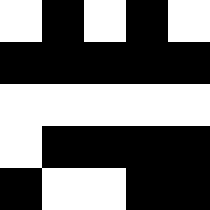[["white", "black", "white", "black", "white"], ["black", "black", "black", "black", "black"], ["white", "white", "white", "white", "white"], ["white", "black", "black", "black", "black"], ["black", "white", "white", "black", "black"]]